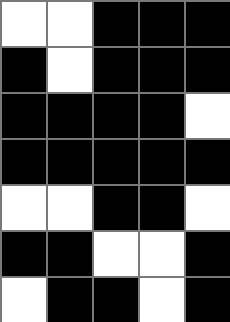[["white", "white", "black", "black", "black"], ["black", "white", "black", "black", "black"], ["black", "black", "black", "black", "white"], ["black", "black", "black", "black", "black"], ["white", "white", "black", "black", "white"], ["black", "black", "white", "white", "black"], ["white", "black", "black", "white", "black"]]